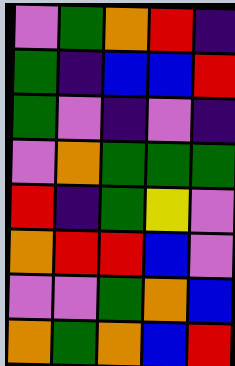[["violet", "green", "orange", "red", "indigo"], ["green", "indigo", "blue", "blue", "red"], ["green", "violet", "indigo", "violet", "indigo"], ["violet", "orange", "green", "green", "green"], ["red", "indigo", "green", "yellow", "violet"], ["orange", "red", "red", "blue", "violet"], ["violet", "violet", "green", "orange", "blue"], ["orange", "green", "orange", "blue", "red"]]